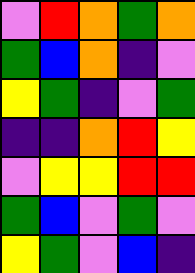[["violet", "red", "orange", "green", "orange"], ["green", "blue", "orange", "indigo", "violet"], ["yellow", "green", "indigo", "violet", "green"], ["indigo", "indigo", "orange", "red", "yellow"], ["violet", "yellow", "yellow", "red", "red"], ["green", "blue", "violet", "green", "violet"], ["yellow", "green", "violet", "blue", "indigo"]]